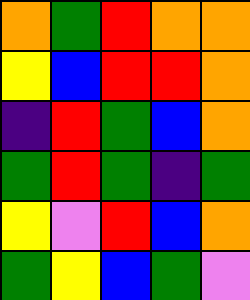[["orange", "green", "red", "orange", "orange"], ["yellow", "blue", "red", "red", "orange"], ["indigo", "red", "green", "blue", "orange"], ["green", "red", "green", "indigo", "green"], ["yellow", "violet", "red", "blue", "orange"], ["green", "yellow", "blue", "green", "violet"]]